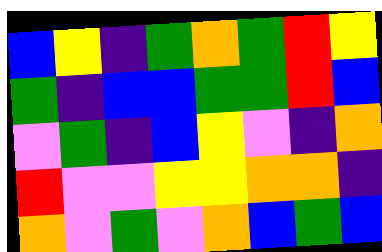[["blue", "yellow", "indigo", "green", "orange", "green", "red", "yellow"], ["green", "indigo", "blue", "blue", "green", "green", "red", "blue"], ["violet", "green", "indigo", "blue", "yellow", "violet", "indigo", "orange"], ["red", "violet", "violet", "yellow", "yellow", "orange", "orange", "indigo"], ["orange", "violet", "green", "violet", "orange", "blue", "green", "blue"]]